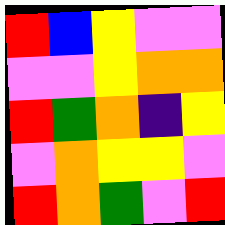[["red", "blue", "yellow", "violet", "violet"], ["violet", "violet", "yellow", "orange", "orange"], ["red", "green", "orange", "indigo", "yellow"], ["violet", "orange", "yellow", "yellow", "violet"], ["red", "orange", "green", "violet", "red"]]